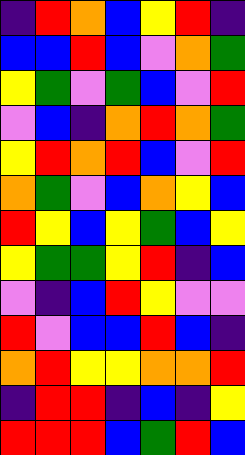[["indigo", "red", "orange", "blue", "yellow", "red", "indigo"], ["blue", "blue", "red", "blue", "violet", "orange", "green"], ["yellow", "green", "violet", "green", "blue", "violet", "red"], ["violet", "blue", "indigo", "orange", "red", "orange", "green"], ["yellow", "red", "orange", "red", "blue", "violet", "red"], ["orange", "green", "violet", "blue", "orange", "yellow", "blue"], ["red", "yellow", "blue", "yellow", "green", "blue", "yellow"], ["yellow", "green", "green", "yellow", "red", "indigo", "blue"], ["violet", "indigo", "blue", "red", "yellow", "violet", "violet"], ["red", "violet", "blue", "blue", "red", "blue", "indigo"], ["orange", "red", "yellow", "yellow", "orange", "orange", "red"], ["indigo", "red", "red", "indigo", "blue", "indigo", "yellow"], ["red", "red", "red", "blue", "green", "red", "blue"]]